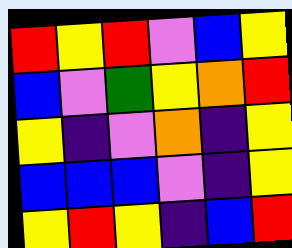[["red", "yellow", "red", "violet", "blue", "yellow"], ["blue", "violet", "green", "yellow", "orange", "red"], ["yellow", "indigo", "violet", "orange", "indigo", "yellow"], ["blue", "blue", "blue", "violet", "indigo", "yellow"], ["yellow", "red", "yellow", "indigo", "blue", "red"]]